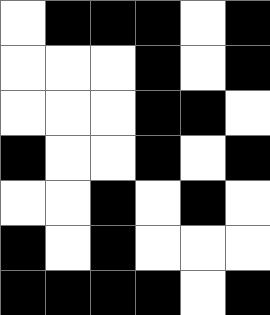[["white", "black", "black", "black", "white", "black"], ["white", "white", "white", "black", "white", "black"], ["white", "white", "white", "black", "black", "white"], ["black", "white", "white", "black", "white", "black"], ["white", "white", "black", "white", "black", "white"], ["black", "white", "black", "white", "white", "white"], ["black", "black", "black", "black", "white", "black"]]